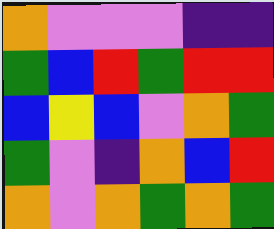[["orange", "violet", "violet", "violet", "indigo", "indigo"], ["green", "blue", "red", "green", "red", "red"], ["blue", "yellow", "blue", "violet", "orange", "green"], ["green", "violet", "indigo", "orange", "blue", "red"], ["orange", "violet", "orange", "green", "orange", "green"]]